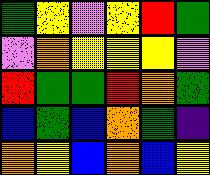[["green", "yellow", "violet", "yellow", "red", "green"], ["violet", "orange", "yellow", "yellow", "yellow", "violet"], ["red", "green", "green", "red", "orange", "green"], ["blue", "green", "blue", "orange", "green", "indigo"], ["orange", "yellow", "blue", "orange", "blue", "yellow"]]